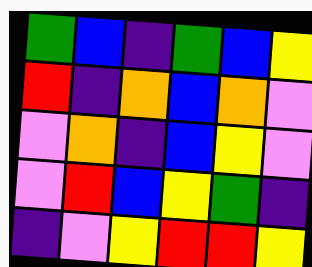[["green", "blue", "indigo", "green", "blue", "yellow"], ["red", "indigo", "orange", "blue", "orange", "violet"], ["violet", "orange", "indigo", "blue", "yellow", "violet"], ["violet", "red", "blue", "yellow", "green", "indigo"], ["indigo", "violet", "yellow", "red", "red", "yellow"]]